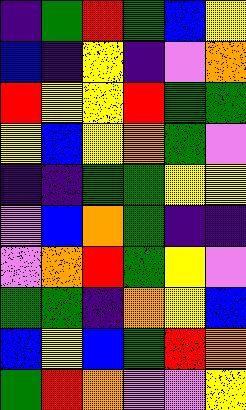[["indigo", "green", "red", "green", "blue", "yellow"], ["blue", "indigo", "yellow", "indigo", "violet", "orange"], ["red", "yellow", "yellow", "red", "green", "green"], ["yellow", "blue", "yellow", "orange", "green", "violet"], ["indigo", "indigo", "green", "green", "yellow", "yellow"], ["violet", "blue", "orange", "green", "indigo", "indigo"], ["violet", "orange", "red", "green", "yellow", "violet"], ["green", "green", "indigo", "orange", "yellow", "blue"], ["blue", "yellow", "blue", "green", "red", "orange"], ["green", "red", "orange", "violet", "violet", "yellow"]]